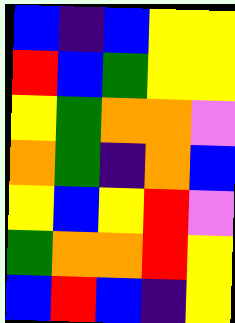[["blue", "indigo", "blue", "yellow", "yellow"], ["red", "blue", "green", "yellow", "yellow"], ["yellow", "green", "orange", "orange", "violet"], ["orange", "green", "indigo", "orange", "blue"], ["yellow", "blue", "yellow", "red", "violet"], ["green", "orange", "orange", "red", "yellow"], ["blue", "red", "blue", "indigo", "yellow"]]